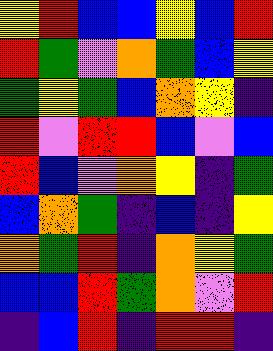[["yellow", "red", "blue", "blue", "yellow", "blue", "red"], ["red", "green", "violet", "orange", "green", "blue", "yellow"], ["green", "yellow", "green", "blue", "orange", "yellow", "indigo"], ["red", "violet", "red", "red", "blue", "violet", "blue"], ["red", "blue", "violet", "orange", "yellow", "indigo", "green"], ["blue", "orange", "green", "indigo", "blue", "indigo", "yellow"], ["orange", "green", "red", "indigo", "orange", "yellow", "green"], ["blue", "blue", "red", "green", "orange", "violet", "red"], ["indigo", "blue", "red", "indigo", "red", "red", "indigo"]]